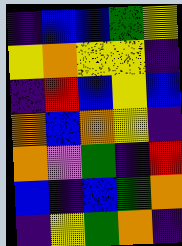[["indigo", "blue", "blue", "green", "yellow"], ["yellow", "orange", "yellow", "yellow", "indigo"], ["indigo", "red", "blue", "yellow", "blue"], ["orange", "blue", "orange", "yellow", "indigo"], ["orange", "violet", "green", "indigo", "red"], ["blue", "indigo", "blue", "green", "orange"], ["indigo", "yellow", "green", "orange", "indigo"]]